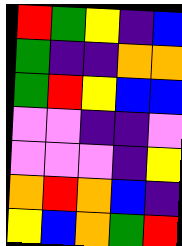[["red", "green", "yellow", "indigo", "blue"], ["green", "indigo", "indigo", "orange", "orange"], ["green", "red", "yellow", "blue", "blue"], ["violet", "violet", "indigo", "indigo", "violet"], ["violet", "violet", "violet", "indigo", "yellow"], ["orange", "red", "orange", "blue", "indigo"], ["yellow", "blue", "orange", "green", "red"]]